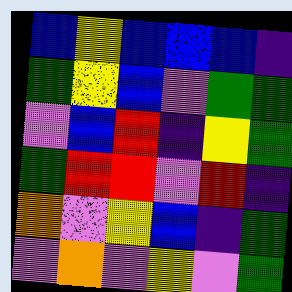[["blue", "yellow", "blue", "blue", "blue", "indigo"], ["green", "yellow", "blue", "violet", "green", "green"], ["violet", "blue", "red", "indigo", "yellow", "green"], ["green", "red", "red", "violet", "red", "indigo"], ["orange", "violet", "yellow", "blue", "indigo", "green"], ["violet", "orange", "violet", "yellow", "violet", "green"]]